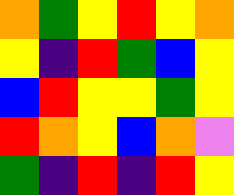[["orange", "green", "yellow", "red", "yellow", "orange"], ["yellow", "indigo", "red", "green", "blue", "yellow"], ["blue", "red", "yellow", "yellow", "green", "yellow"], ["red", "orange", "yellow", "blue", "orange", "violet"], ["green", "indigo", "red", "indigo", "red", "yellow"]]